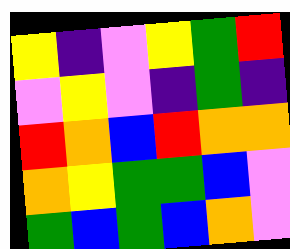[["yellow", "indigo", "violet", "yellow", "green", "red"], ["violet", "yellow", "violet", "indigo", "green", "indigo"], ["red", "orange", "blue", "red", "orange", "orange"], ["orange", "yellow", "green", "green", "blue", "violet"], ["green", "blue", "green", "blue", "orange", "violet"]]